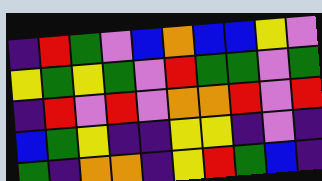[["indigo", "red", "green", "violet", "blue", "orange", "blue", "blue", "yellow", "violet"], ["yellow", "green", "yellow", "green", "violet", "red", "green", "green", "violet", "green"], ["indigo", "red", "violet", "red", "violet", "orange", "orange", "red", "violet", "red"], ["blue", "green", "yellow", "indigo", "indigo", "yellow", "yellow", "indigo", "violet", "indigo"], ["green", "indigo", "orange", "orange", "indigo", "yellow", "red", "green", "blue", "indigo"]]